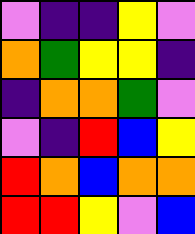[["violet", "indigo", "indigo", "yellow", "violet"], ["orange", "green", "yellow", "yellow", "indigo"], ["indigo", "orange", "orange", "green", "violet"], ["violet", "indigo", "red", "blue", "yellow"], ["red", "orange", "blue", "orange", "orange"], ["red", "red", "yellow", "violet", "blue"]]